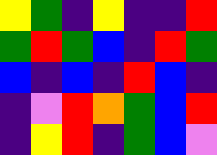[["yellow", "green", "indigo", "yellow", "indigo", "indigo", "red"], ["green", "red", "green", "blue", "indigo", "red", "green"], ["blue", "indigo", "blue", "indigo", "red", "blue", "indigo"], ["indigo", "violet", "red", "orange", "green", "blue", "red"], ["indigo", "yellow", "red", "indigo", "green", "blue", "violet"]]